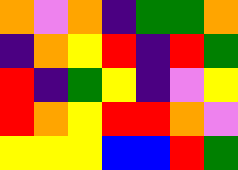[["orange", "violet", "orange", "indigo", "green", "green", "orange"], ["indigo", "orange", "yellow", "red", "indigo", "red", "green"], ["red", "indigo", "green", "yellow", "indigo", "violet", "yellow"], ["red", "orange", "yellow", "red", "red", "orange", "violet"], ["yellow", "yellow", "yellow", "blue", "blue", "red", "green"]]